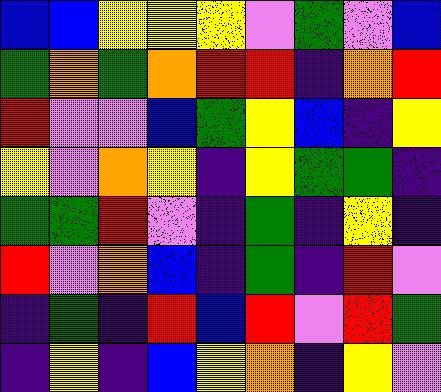[["blue", "blue", "yellow", "yellow", "yellow", "violet", "green", "violet", "blue"], ["green", "orange", "green", "orange", "red", "red", "indigo", "orange", "red"], ["red", "violet", "violet", "blue", "green", "yellow", "blue", "indigo", "yellow"], ["yellow", "violet", "orange", "yellow", "indigo", "yellow", "green", "green", "indigo"], ["green", "green", "red", "violet", "indigo", "green", "indigo", "yellow", "indigo"], ["red", "violet", "orange", "blue", "indigo", "green", "indigo", "red", "violet"], ["indigo", "green", "indigo", "red", "blue", "red", "violet", "red", "green"], ["indigo", "yellow", "indigo", "blue", "yellow", "orange", "indigo", "yellow", "violet"]]